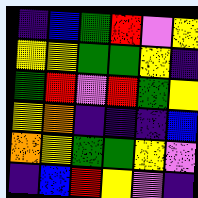[["indigo", "blue", "green", "red", "violet", "yellow"], ["yellow", "yellow", "green", "green", "yellow", "indigo"], ["green", "red", "violet", "red", "green", "yellow"], ["yellow", "orange", "indigo", "indigo", "indigo", "blue"], ["orange", "yellow", "green", "green", "yellow", "violet"], ["indigo", "blue", "red", "yellow", "violet", "indigo"]]